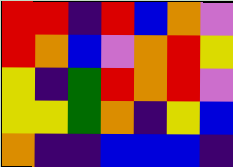[["red", "red", "indigo", "red", "blue", "orange", "violet"], ["red", "orange", "blue", "violet", "orange", "red", "yellow"], ["yellow", "indigo", "green", "red", "orange", "red", "violet"], ["yellow", "yellow", "green", "orange", "indigo", "yellow", "blue"], ["orange", "indigo", "indigo", "blue", "blue", "blue", "indigo"]]